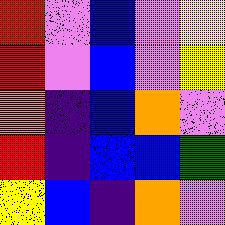[["red", "violet", "blue", "violet", "yellow"], ["red", "violet", "blue", "violet", "yellow"], ["orange", "indigo", "blue", "orange", "violet"], ["red", "indigo", "blue", "blue", "green"], ["yellow", "blue", "indigo", "orange", "violet"]]